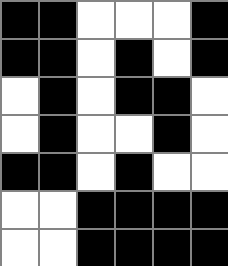[["black", "black", "white", "white", "white", "black"], ["black", "black", "white", "black", "white", "black"], ["white", "black", "white", "black", "black", "white"], ["white", "black", "white", "white", "black", "white"], ["black", "black", "white", "black", "white", "white"], ["white", "white", "black", "black", "black", "black"], ["white", "white", "black", "black", "black", "black"]]